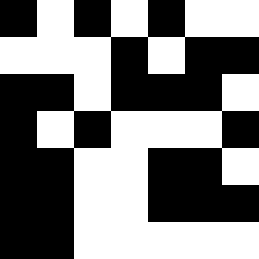[["black", "white", "black", "white", "black", "white", "white"], ["white", "white", "white", "black", "white", "black", "black"], ["black", "black", "white", "black", "black", "black", "white"], ["black", "white", "black", "white", "white", "white", "black"], ["black", "black", "white", "white", "black", "black", "white"], ["black", "black", "white", "white", "black", "black", "black"], ["black", "black", "white", "white", "white", "white", "white"]]